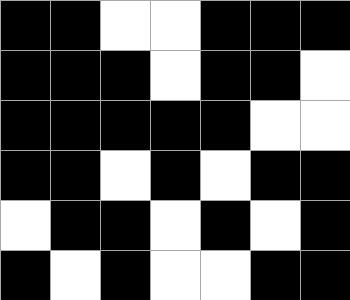[["black", "black", "white", "white", "black", "black", "black"], ["black", "black", "black", "white", "black", "black", "white"], ["black", "black", "black", "black", "black", "white", "white"], ["black", "black", "white", "black", "white", "black", "black"], ["white", "black", "black", "white", "black", "white", "black"], ["black", "white", "black", "white", "white", "black", "black"]]